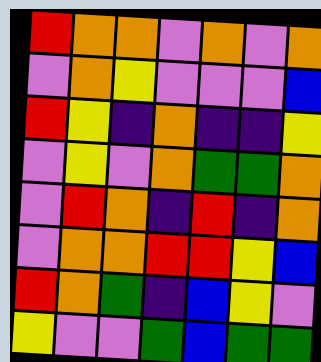[["red", "orange", "orange", "violet", "orange", "violet", "orange"], ["violet", "orange", "yellow", "violet", "violet", "violet", "blue"], ["red", "yellow", "indigo", "orange", "indigo", "indigo", "yellow"], ["violet", "yellow", "violet", "orange", "green", "green", "orange"], ["violet", "red", "orange", "indigo", "red", "indigo", "orange"], ["violet", "orange", "orange", "red", "red", "yellow", "blue"], ["red", "orange", "green", "indigo", "blue", "yellow", "violet"], ["yellow", "violet", "violet", "green", "blue", "green", "green"]]